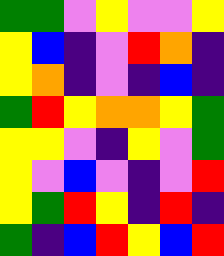[["green", "green", "violet", "yellow", "violet", "violet", "yellow"], ["yellow", "blue", "indigo", "violet", "red", "orange", "indigo"], ["yellow", "orange", "indigo", "violet", "indigo", "blue", "indigo"], ["green", "red", "yellow", "orange", "orange", "yellow", "green"], ["yellow", "yellow", "violet", "indigo", "yellow", "violet", "green"], ["yellow", "violet", "blue", "violet", "indigo", "violet", "red"], ["yellow", "green", "red", "yellow", "indigo", "red", "indigo"], ["green", "indigo", "blue", "red", "yellow", "blue", "red"]]